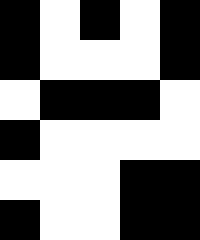[["black", "white", "black", "white", "black"], ["black", "white", "white", "white", "black"], ["white", "black", "black", "black", "white"], ["black", "white", "white", "white", "white"], ["white", "white", "white", "black", "black"], ["black", "white", "white", "black", "black"]]